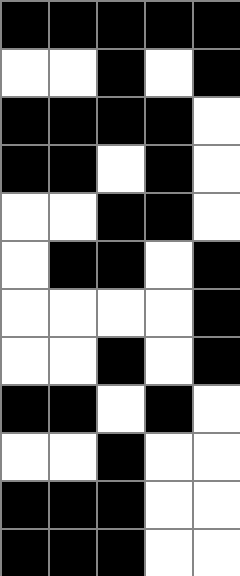[["black", "black", "black", "black", "black"], ["white", "white", "black", "white", "black"], ["black", "black", "black", "black", "white"], ["black", "black", "white", "black", "white"], ["white", "white", "black", "black", "white"], ["white", "black", "black", "white", "black"], ["white", "white", "white", "white", "black"], ["white", "white", "black", "white", "black"], ["black", "black", "white", "black", "white"], ["white", "white", "black", "white", "white"], ["black", "black", "black", "white", "white"], ["black", "black", "black", "white", "white"]]